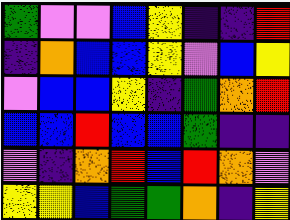[["green", "violet", "violet", "blue", "yellow", "indigo", "indigo", "red"], ["indigo", "orange", "blue", "blue", "yellow", "violet", "blue", "yellow"], ["violet", "blue", "blue", "yellow", "indigo", "green", "orange", "red"], ["blue", "blue", "red", "blue", "blue", "green", "indigo", "indigo"], ["violet", "indigo", "orange", "red", "blue", "red", "orange", "violet"], ["yellow", "yellow", "blue", "green", "green", "orange", "indigo", "yellow"]]